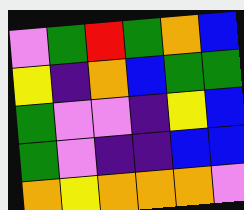[["violet", "green", "red", "green", "orange", "blue"], ["yellow", "indigo", "orange", "blue", "green", "green"], ["green", "violet", "violet", "indigo", "yellow", "blue"], ["green", "violet", "indigo", "indigo", "blue", "blue"], ["orange", "yellow", "orange", "orange", "orange", "violet"]]